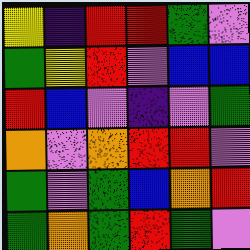[["yellow", "indigo", "red", "red", "green", "violet"], ["green", "yellow", "red", "violet", "blue", "blue"], ["red", "blue", "violet", "indigo", "violet", "green"], ["orange", "violet", "orange", "red", "red", "violet"], ["green", "violet", "green", "blue", "orange", "red"], ["green", "orange", "green", "red", "green", "violet"]]